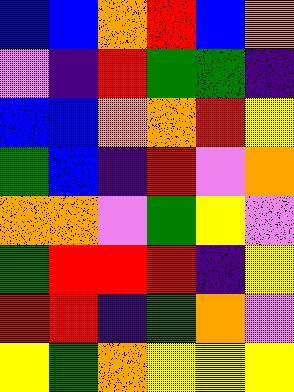[["blue", "blue", "orange", "red", "blue", "orange"], ["violet", "indigo", "red", "green", "green", "indigo"], ["blue", "blue", "orange", "orange", "red", "yellow"], ["green", "blue", "indigo", "red", "violet", "orange"], ["orange", "orange", "violet", "green", "yellow", "violet"], ["green", "red", "red", "red", "indigo", "yellow"], ["red", "red", "indigo", "green", "orange", "violet"], ["yellow", "green", "orange", "yellow", "yellow", "yellow"]]